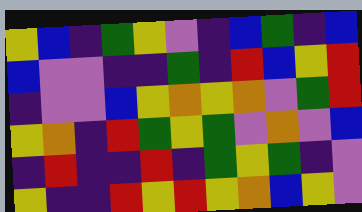[["yellow", "blue", "indigo", "green", "yellow", "violet", "indigo", "blue", "green", "indigo", "blue"], ["blue", "violet", "violet", "indigo", "indigo", "green", "indigo", "red", "blue", "yellow", "red"], ["indigo", "violet", "violet", "blue", "yellow", "orange", "yellow", "orange", "violet", "green", "red"], ["yellow", "orange", "indigo", "red", "green", "yellow", "green", "violet", "orange", "violet", "blue"], ["indigo", "red", "indigo", "indigo", "red", "indigo", "green", "yellow", "green", "indigo", "violet"], ["yellow", "indigo", "indigo", "red", "yellow", "red", "yellow", "orange", "blue", "yellow", "violet"]]